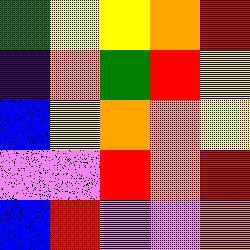[["green", "yellow", "yellow", "orange", "red"], ["indigo", "orange", "green", "red", "yellow"], ["blue", "yellow", "orange", "orange", "yellow"], ["violet", "violet", "red", "orange", "red"], ["blue", "red", "violet", "violet", "orange"]]